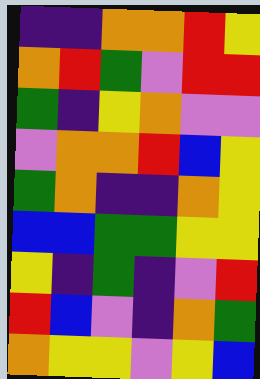[["indigo", "indigo", "orange", "orange", "red", "yellow"], ["orange", "red", "green", "violet", "red", "red"], ["green", "indigo", "yellow", "orange", "violet", "violet"], ["violet", "orange", "orange", "red", "blue", "yellow"], ["green", "orange", "indigo", "indigo", "orange", "yellow"], ["blue", "blue", "green", "green", "yellow", "yellow"], ["yellow", "indigo", "green", "indigo", "violet", "red"], ["red", "blue", "violet", "indigo", "orange", "green"], ["orange", "yellow", "yellow", "violet", "yellow", "blue"]]